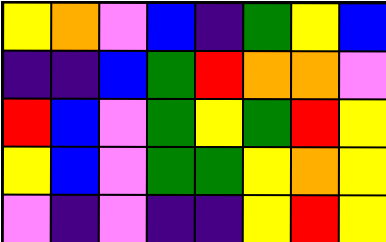[["yellow", "orange", "violet", "blue", "indigo", "green", "yellow", "blue"], ["indigo", "indigo", "blue", "green", "red", "orange", "orange", "violet"], ["red", "blue", "violet", "green", "yellow", "green", "red", "yellow"], ["yellow", "blue", "violet", "green", "green", "yellow", "orange", "yellow"], ["violet", "indigo", "violet", "indigo", "indigo", "yellow", "red", "yellow"]]